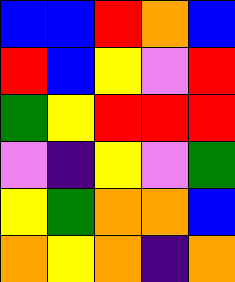[["blue", "blue", "red", "orange", "blue"], ["red", "blue", "yellow", "violet", "red"], ["green", "yellow", "red", "red", "red"], ["violet", "indigo", "yellow", "violet", "green"], ["yellow", "green", "orange", "orange", "blue"], ["orange", "yellow", "orange", "indigo", "orange"]]